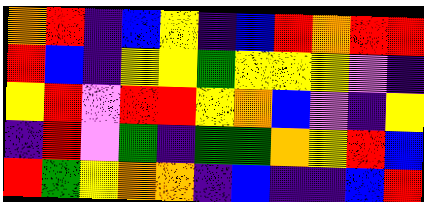[["orange", "red", "indigo", "blue", "yellow", "indigo", "blue", "red", "orange", "red", "red"], ["red", "blue", "indigo", "yellow", "yellow", "green", "yellow", "yellow", "yellow", "violet", "indigo"], ["yellow", "red", "violet", "red", "red", "yellow", "orange", "blue", "violet", "indigo", "yellow"], ["indigo", "red", "violet", "green", "indigo", "green", "green", "orange", "yellow", "red", "blue"], ["red", "green", "yellow", "orange", "orange", "indigo", "blue", "indigo", "indigo", "blue", "red"]]